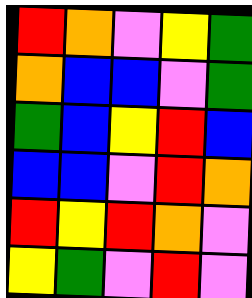[["red", "orange", "violet", "yellow", "green"], ["orange", "blue", "blue", "violet", "green"], ["green", "blue", "yellow", "red", "blue"], ["blue", "blue", "violet", "red", "orange"], ["red", "yellow", "red", "orange", "violet"], ["yellow", "green", "violet", "red", "violet"]]